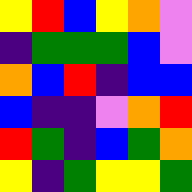[["yellow", "red", "blue", "yellow", "orange", "violet"], ["indigo", "green", "green", "green", "blue", "violet"], ["orange", "blue", "red", "indigo", "blue", "blue"], ["blue", "indigo", "indigo", "violet", "orange", "red"], ["red", "green", "indigo", "blue", "green", "orange"], ["yellow", "indigo", "green", "yellow", "yellow", "green"]]